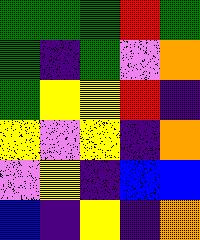[["green", "green", "green", "red", "green"], ["green", "indigo", "green", "violet", "orange"], ["green", "yellow", "yellow", "red", "indigo"], ["yellow", "violet", "yellow", "indigo", "orange"], ["violet", "yellow", "indigo", "blue", "blue"], ["blue", "indigo", "yellow", "indigo", "orange"]]